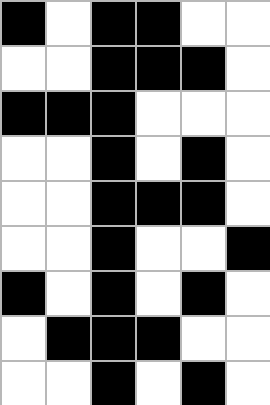[["black", "white", "black", "black", "white", "white"], ["white", "white", "black", "black", "black", "white"], ["black", "black", "black", "white", "white", "white"], ["white", "white", "black", "white", "black", "white"], ["white", "white", "black", "black", "black", "white"], ["white", "white", "black", "white", "white", "black"], ["black", "white", "black", "white", "black", "white"], ["white", "black", "black", "black", "white", "white"], ["white", "white", "black", "white", "black", "white"]]